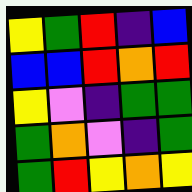[["yellow", "green", "red", "indigo", "blue"], ["blue", "blue", "red", "orange", "red"], ["yellow", "violet", "indigo", "green", "green"], ["green", "orange", "violet", "indigo", "green"], ["green", "red", "yellow", "orange", "yellow"]]